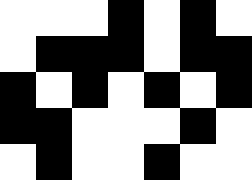[["white", "white", "white", "black", "white", "black", "white"], ["white", "black", "black", "black", "white", "black", "black"], ["black", "white", "black", "white", "black", "white", "black"], ["black", "black", "white", "white", "white", "black", "white"], ["white", "black", "white", "white", "black", "white", "white"]]